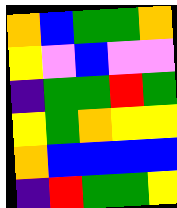[["orange", "blue", "green", "green", "orange"], ["yellow", "violet", "blue", "violet", "violet"], ["indigo", "green", "green", "red", "green"], ["yellow", "green", "orange", "yellow", "yellow"], ["orange", "blue", "blue", "blue", "blue"], ["indigo", "red", "green", "green", "yellow"]]